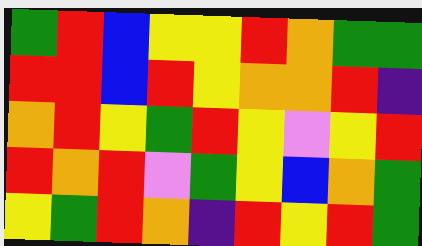[["green", "red", "blue", "yellow", "yellow", "red", "orange", "green", "green"], ["red", "red", "blue", "red", "yellow", "orange", "orange", "red", "indigo"], ["orange", "red", "yellow", "green", "red", "yellow", "violet", "yellow", "red"], ["red", "orange", "red", "violet", "green", "yellow", "blue", "orange", "green"], ["yellow", "green", "red", "orange", "indigo", "red", "yellow", "red", "green"]]